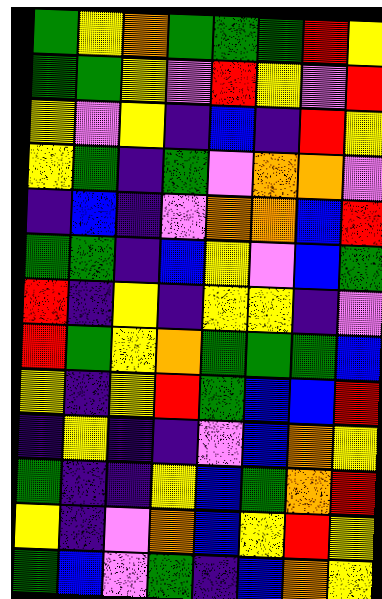[["green", "yellow", "orange", "green", "green", "green", "red", "yellow"], ["green", "green", "yellow", "violet", "red", "yellow", "violet", "red"], ["yellow", "violet", "yellow", "indigo", "blue", "indigo", "red", "yellow"], ["yellow", "green", "indigo", "green", "violet", "orange", "orange", "violet"], ["indigo", "blue", "indigo", "violet", "orange", "orange", "blue", "red"], ["green", "green", "indigo", "blue", "yellow", "violet", "blue", "green"], ["red", "indigo", "yellow", "indigo", "yellow", "yellow", "indigo", "violet"], ["red", "green", "yellow", "orange", "green", "green", "green", "blue"], ["yellow", "indigo", "yellow", "red", "green", "blue", "blue", "red"], ["indigo", "yellow", "indigo", "indigo", "violet", "blue", "orange", "yellow"], ["green", "indigo", "indigo", "yellow", "blue", "green", "orange", "red"], ["yellow", "indigo", "violet", "orange", "blue", "yellow", "red", "yellow"], ["green", "blue", "violet", "green", "indigo", "blue", "orange", "yellow"]]